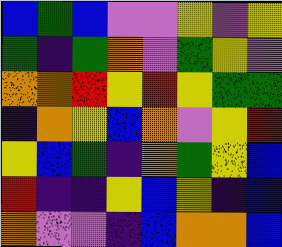[["blue", "green", "blue", "violet", "violet", "yellow", "violet", "yellow"], ["green", "indigo", "green", "orange", "violet", "green", "yellow", "violet"], ["orange", "orange", "red", "yellow", "red", "yellow", "green", "green"], ["indigo", "orange", "yellow", "blue", "orange", "violet", "yellow", "red"], ["yellow", "blue", "green", "indigo", "orange", "green", "yellow", "blue"], ["red", "indigo", "indigo", "yellow", "blue", "yellow", "indigo", "blue"], ["orange", "violet", "violet", "indigo", "blue", "orange", "orange", "blue"]]